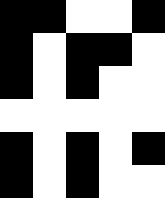[["black", "black", "white", "white", "black"], ["black", "white", "black", "black", "white"], ["black", "white", "black", "white", "white"], ["white", "white", "white", "white", "white"], ["black", "white", "black", "white", "black"], ["black", "white", "black", "white", "white"]]